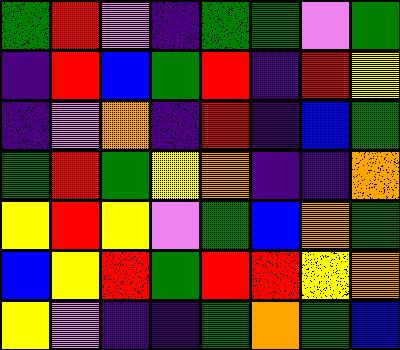[["green", "red", "violet", "indigo", "green", "green", "violet", "green"], ["indigo", "red", "blue", "green", "red", "indigo", "red", "yellow"], ["indigo", "violet", "orange", "indigo", "red", "indigo", "blue", "green"], ["green", "red", "green", "yellow", "orange", "indigo", "indigo", "orange"], ["yellow", "red", "yellow", "violet", "green", "blue", "orange", "green"], ["blue", "yellow", "red", "green", "red", "red", "yellow", "orange"], ["yellow", "violet", "indigo", "indigo", "green", "orange", "green", "blue"]]